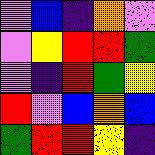[["violet", "blue", "indigo", "orange", "violet"], ["violet", "yellow", "red", "red", "green"], ["violet", "indigo", "red", "green", "yellow"], ["red", "violet", "blue", "orange", "blue"], ["green", "red", "red", "yellow", "indigo"]]